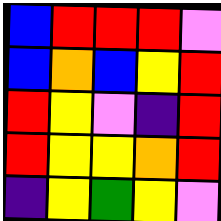[["blue", "red", "red", "red", "violet"], ["blue", "orange", "blue", "yellow", "red"], ["red", "yellow", "violet", "indigo", "red"], ["red", "yellow", "yellow", "orange", "red"], ["indigo", "yellow", "green", "yellow", "violet"]]